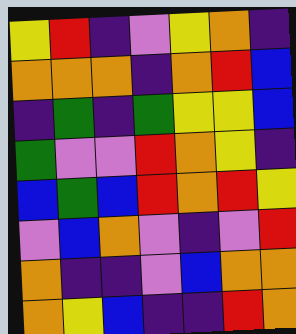[["yellow", "red", "indigo", "violet", "yellow", "orange", "indigo"], ["orange", "orange", "orange", "indigo", "orange", "red", "blue"], ["indigo", "green", "indigo", "green", "yellow", "yellow", "blue"], ["green", "violet", "violet", "red", "orange", "yellow", "indigo"], ["blue", "green", "blue", "red", "orange", "red", "yellow"], ["violet", "blue", "orange", "violet", "indigo", "violet", "red"], ["orange", "indigo", "indigo", "violet", "blue", "orange", "orange"], ["orange", "yellow", "blue", "indigo", "indigo", "red", "orange"]]